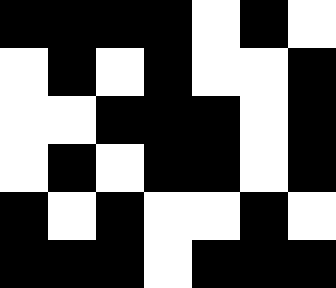[["black", "black", "black", "black", "white", "black", "white"], ["white", "black", "white", "black", "white", "white", "black"], ["white", "white", "black", "black", "black", "white", "black"], ["white", "black", "white", "black", "black", "white", "black"], ["black", "white", "black", "white", "white", "black", "white"], ["black", "black", "black", "white", "black", "black", "black"]]